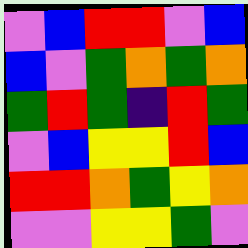[["violet", "blue", "red", "red", "violet", "blue"], ["blue", "violet", "green", "orange", "green", "orange"], ["green", "red", "green", "indigo", "red", "green"], ["violet", "blue", "yellow", "yellow", "red", "blue"], ["red", "red", "orange", "green", "yellow", "orange"], ["violet", "violet", "yellow", "yellow", "green", "violet"]]